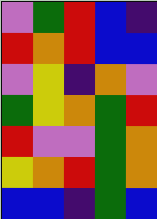[["violet", "green", "red", "blue", "indigo"], ["red", "orange", "red", "blue", "blue"], ["violet", "yellow", "indigo", "orange", "violet"], ["green", "yellow", "orange", "green", "red"], ["red", "violet", "violet", "green", "orange"], ["yellow", "orange", "red", "green", "orange"], ["blue", "blue", "indigo", "green", "blue"]]